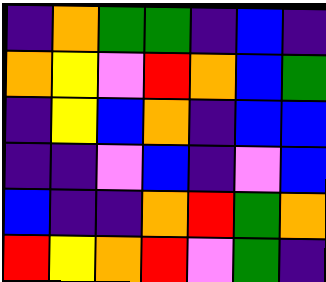[["indigo", "orange", "green", "green", "indigo", "blue", "indigo"], ["orange", "yellow", "violet", "red", "orange", "blue", "green"], ["indigo", "yellow", "blue", "orange", "indigo", "blue", "blue"], ["indigo", "indigo", "violet", "blue", "indigo", "violet", "blue"], ["blue", "indigo", "indigo", "orange", "red", "green", "orange"], ["red", "yellow", "orange", "red", "violet", "green", "indigo"]]